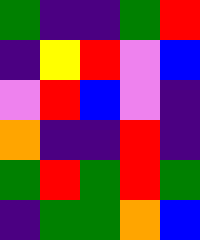[["green", "indigo", "indigo", "green", "red"], ["indigo", "yellow", "red", "violet", "blue"], ["violet", "red", "blue", "violet", "indigo"], ["orange", "indigo", "indigo", "red", "indigo"], ["green", "red", "green", "red", "green"], ["indigo", "green", "green", "orange", "blue"]]